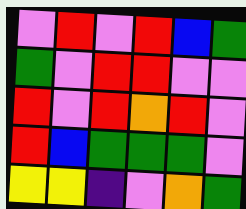[["violet", "red", "violet", "red", "blue", "green"], ["green", "violet", "red", "red", "violet", "violet"], ["red", "violet", "red", "orange", "red", "violet"], ["red", "blue", "green", "green", "green", "violet"], ["yellow", "yellow", "indigo", "violet", "orange", "green"]]